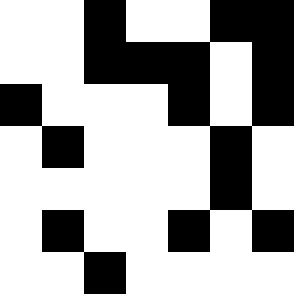[["white", "white", "black", "white", "white", "black", "black"], ["white", "white", "black", "black", "black", "white", "black"], ["black", "white", "white", "white", "black", "white", "black"], ["white", "black", "white", "white", "white", "black", "white"], ["white", "white", "white", "white", "white", "black", "white"], ["white", "black", "white", "white", "black", "white", "black"], ["white", "white", "black", "white", "white", "white", "white"]]